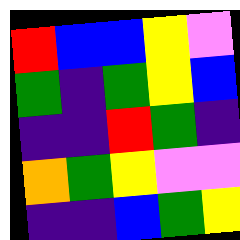[["red", "blue", "blue", "yellow", "violet"], ["green", "indigo", "green", "yellow", "blue"], ["indigo", "indigo", "red", "green", "indigo"], ["orange", "green", "yellow", "violet", "violet"], ["indigo", "indigo", "blue", "green", "yellow"]]